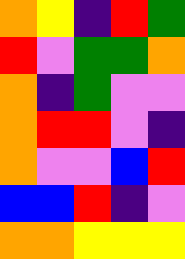[["orange", "yellow", "indigo", "red", "green"], ["red", "violet", "green", "green", "orange"], ["orange", "indigo", "green", "violet", "violet"], ["orange", "red", "red", "violet", "indigo"], ["orange", "violet", "violet", "blue", "red"], ["blue", "blue", "red", "indigo", "violet"], ["orange", "orange", "yellow", "yellow", "yellow"]]